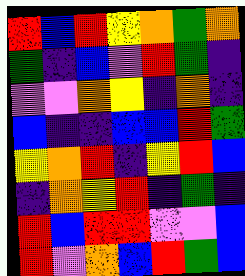[["red", "blue", "red", "yellow", "orange", "green", "orange"], ["green", "indigo", "blue", "violet", "red", "green", "indigo"], ["violet", "violet", "orange", "yellow", "indigo", "orange", "indigo"], ["blue", "indigo", "indigo", "blue", "blue", "red", "green"], ["yellow", "orange", "red", "indigo", "yellow", "red", "blue"], ["indigo", "orange", "yellow", "red", "indigo", "green", "indigo"], ["red", "blue", "red", "red", "violet", "violet", "blue"], ["red", "violet", "orange", "blue", "red", "green", "blue"]]